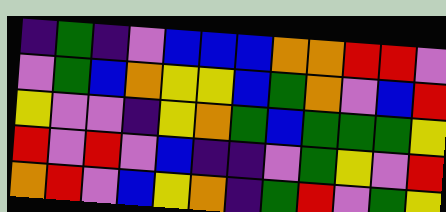[["indigo", "green", "indigo", "violet", "blue", "blue", "blue", "orange", "orange", "red", "red", "violet"], ["violet", "green", "blue", "orange", "yellow", "yellow", "blue", "green", "orange", "violet", "blue", "red"], ["yellow", "violet", "violet", "indigo", "yellow", "orange", "green", "blue", "green", "green", "green", "yellow"], ["red", "violet", "red", "violet", "blue", "indigo", "indigo", "violet", "green", "yellow", "violet", "red"], ["orange", "red", "violet", "blue", "yellow", "orange", "indigo", "green", "red", "violet", "green", "yellow"]]